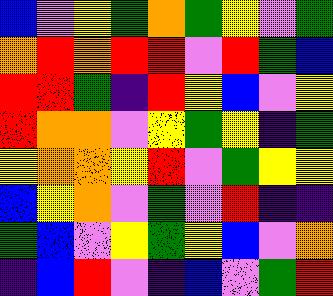[["blue", "violet", "yellow", "green", "orange", "green", "yellow", "violet", "green"], ["orange", "red", "orange", "red", "red", "violet", "red", "green", "blue"], ["red", "red", "green", "indigo", "red", "yellow", "blue", "violet", "yellow"], ["red", "orange", "orange", "violet", "yellow", "green", "yellow", "indigo", "green"], ["yellow", "orange", "orange", "yellow", "red", "violet", "green", "yellow", "yellow"], ["blue", "yellow", "orange", "violet", "green", "violet", "red", "indigo", "indigo"], ["green", "blue", "violet", "yellow", "green", "yellow", "blue", "violet", "orange"], ["indigo", "blue", "red", "violet", "indigo", "blue", "violet", "green", "red"]]